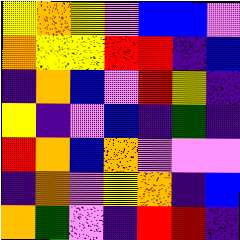[["yellow", "orange", "yellow", "violet", "blue", "blue", "violet"], ["orange", "yellow", "yellow", "red", "red", "indigo", "blue"], ["indigo", "orange", "blue", "violet", "red", "yellow", "indigo"], ["yellow", "indigo", "violet", "blue", "indigo", "green", "indigo"], ["red", "orange", "blue", "orange", "violet", "violet", "violet"], ["indigo", "orange", "violet", "yellow", "orange", "indigo", "blue"], ["orange", "green", "violet", "indigo", "red", "red", "indigo"]]